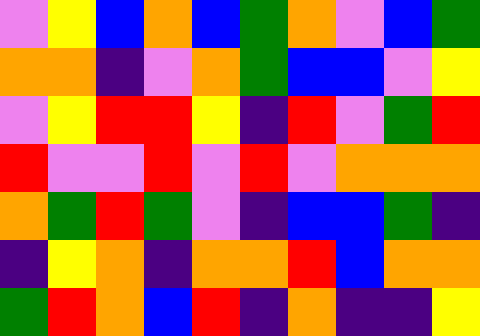[["violet", "yellow", "blue", "orange", "blue", "green", "orange", "violet", "blue", "green"], ["orange", "orange", "indigo", "violet", "orange", "green", "blue", "blue", "violet", "yellow"], ["violet", "yellow", "red", "red", "yellow", "indigo", "red", "violet", "green", "red"], ["red", "violet", "violet", "red", "violet", "red", "violet", "orange", "orange", "orange"], ["orange", "green", "red", "green", "violet", "indigo", "blue", "blue", "green", "indigo"], ["indigo", "yellow", "orange", "indigo", "orange", "orange", "red", "blue", "orange", "orange"], ["green", "red", "orange", "blue", "red", "indigo", "orange", "indigo", "indigo", "yellow"]]